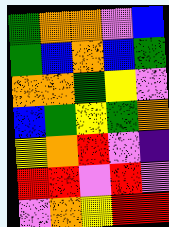[["green", "orange", "orange", "violet", "blue"], ["green", "blue", "orange", "blue", "green"], ["orange", "orange", "green", "yellow", "violet"], ["blue", "green", "yellow", "green", "orange"], ["yellow", "orange", "red", "violet", "indigo"], ["red", "red", "violet", "red", "violet"], ["violet", "orange", "yellow", "red", "red"]]